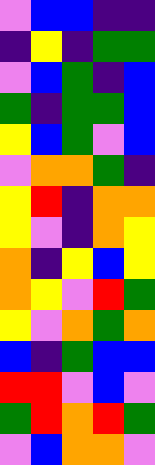[["violet", "blue", "blue", "indigo", "indigo"], ["indigo", "yellow", "indigo", "green", "green"], ["violet", "blue", "green", "indigo", "blue"], ["green", "indigo", "green", "green", "blue"], ["yellow", "blue", "green", "violet", "blue"], ["violet", "orange", "orange", "green", "indigo"], ["yellow", "red", "indigo", "orange", "orange"], ["yellow", "violet", "indigo", "orange", "yellow"], ["orange", "indigo", "yellow", "blue", "yellow"], ["orange", "yellow", "violet", "red", "green"], ["yellow", "violet", "orange", "green", "orange"], ["blue", "indigo", "green", "blue", "blue"], ["red", "red", "violet", "blue", "violet"], ["green", "red", "orange", "red", "green"], ["violet", "blue", "orange", "orange", "violet"]]